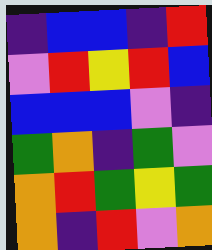[["indigo", "blue", "blue", "indigo", "red"], ["violet", "red", "yellow", "red", "blue"], ["blue", "blue", "blue", "violet", "indigo"], ["green", "orange", "indigo", "green", "violet"], ["orange", "red", "green", "yellow", "green"], ["orange", "indigo", "red", "violet", "orange"]]